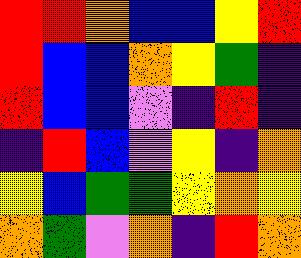[["red", "red", "orange", "blue", "blue", "yellow", "red"], ["red", "blue", "blue", "orange", "yellow", "green", "indigo"], ["red", "blue", "blue", "violet", "indigo", "red", "indigo"], ["indigo", "red", "blue", "violet", "yellow", "indigo", "orange"], ["yellow", "blue", "green", "green", "yellow", "orange", "yellow"], ["orange", "green", "violet", "orange", "indigo", "red", "orange"]]